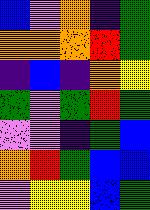[["blue", "violet", "orange", "indigo", "green"], ["orange", "orange", "orange", "red", "green"], ["indigo", "blue", "indigo", "orange", "yellow"], ["green", "violet", "green", "red", "green"], ["violet", "violet", "indigo", "green", "blue"], ["orange", "red", "green", "blue", "blue"], ["violet", "yellow", "yellow", "blue", "green"]]